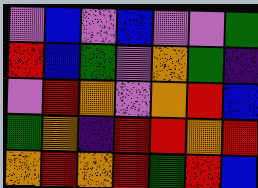[["violet", "blue", "violet", "blue", "violet", "violet", "green"], ["red", "blue", "green", "violet", "orange", "green", "indigo"], ["violet", "red", "orange", "violet", "orange", "red", "blue"], ["green", "orange", "indigo", "red", "red", "orange", "red"], ["orange", "red", "orange", "red", "green", "red", "blue"]]